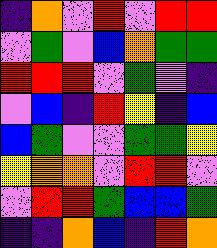[["indigo", "orange", "violet", "red", "violet", "red", "red"], ["violet", "green", "violet", "blue", "orange", "green", "green"], ["red", "red", "red", "violet", "green", "violet", "indigo"], ["violet", "blue", "indigo", "red", "yellow", "indigo", "blue"], ["blue", "green", "violet", "violet", "green", "green", "yellow"], ["yellow", "orange", "orange", "violet", "red", "red", "violet"], ["violet", "red", "red", "green", "blue", "blue", "green"], ["indigo", "indigo", "orange", "blue", "indigo", "red", "orange"]]